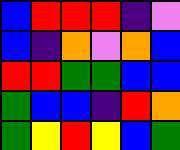[["blue", "red", "red", "red", "indigo", "violet"], ["blue", "indigo", "orange", "violet", "orange", "blue"], ["red", "red", "green", "green", "blue", "blue"], ["green", "blue", "blue", "indigo", "red", "orange"], ["green", "yellow", "red", "yellow", "blue", "green"]]